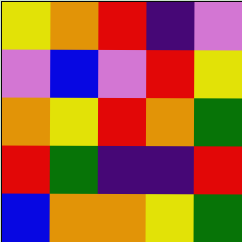[["yellow", "orange", "red", "indigo", "violet"], ["violet", "blue", "violet", "red", "yellow"], ["orange", "yellow", "red", "orange", "green"], ["red", "green", "indigo", "indigo", "red"], ["blue", "orange", "orange", "yellow", "green"]]